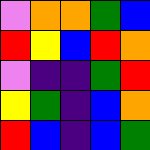[["violet", "orange", "orange", "green", "blue"], ["red", "yellow", "blue", "red", "orange"], ["violet", "indigo", "indigo", "green", "red"], ["yellow", "green", "indigo", "blue", "orange"], ["red", "blue", "indigo", "blue", "green"]]